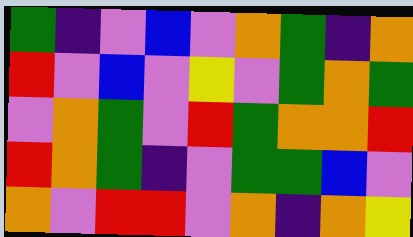[["green", "indigo", "violet", "blue", "violet", "orange", "green", "indigo", "orange"], ["red", "violet", "blue", "violet", "yellow", "violet", "green", "orange", "green"], ["violet", "orange", "green", "violet", "red", "green", "orange", "orange", "red"], ["red", "orange", "green", "indigo", "violet", "green", "green", "blue", "violet"], ["orange", "violet", "red", "red", "violet", "orange", "indigo", "orange", "yellow"]]